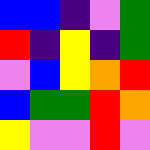[["blue", "blue", "indigo", "violet", "green"], ["red", "indigo", "yellow", "indigo", "green"], ["violet", "blue", "yellow", "orange", "red"], ["blue", "green", "green", "red", "orange"], ["yellow", "violet", "violet", "red", "violet"]]